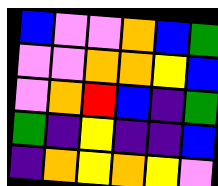[["blue", "violet", "violet", "orange", "blue", "green"], ["violet", "violet", "orange", "orange", "yellow", "blue"], ["violet", "orange", "red", "blue", "indigo", "green"], ["green", "indigo", "yellow", "indigo", "indigo", "blue"], ["indigo", "orange", "yellow", "orange", "yellow", "violet"]]